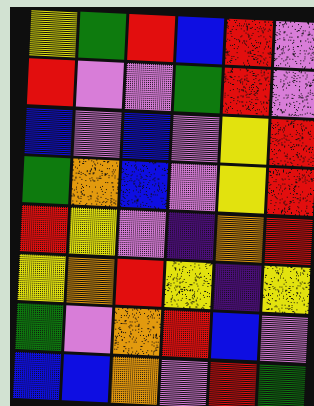[["yellow", "green", "red", "blue", "red", "violet"], ["red", "violet", "violet", "green", "red", "violet"], ["blue", "violet", "blue", "violet", "yellow", "red"], ["green", "orange", "blue", "violet", "yellow", "red"], ["red", "yellow", "violet", "indigo", "orange", "red"], ["yellow", "orange", "red", "yellow", "indigo", "yellow"], ["green", "violet", "orange", "red", "blue", "violet"], ["blue", "blue", "orange", "violet", "red", "green"]]